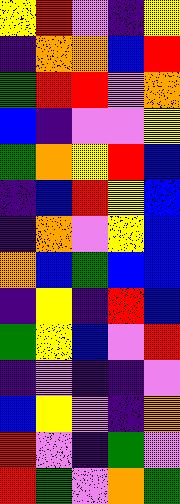[["yellow", "red", "violet", "indigo", "yellow"], ["indigo", "orange", "orange", "blue", "red"], ["green", "red", "red", "violet", "orange"], ["blue", "indigo", "violet", "violet", "yellow"], ["green", "orange", "yellow", "red", "blue"], ["indigo", "blue", "red", "yellow", "blue"], ["indigo", "orange", "violet", "yellow", "blue"], ["orange", "blue", "green", "blue", "blue"], ["indigo", "yellow", "indigo", "red", "blue"], ["green", "yellow", "blue", "violet", "red"], ["indigo", "violet", "indigo", "indigo", "violet"], ["blue", "yellow", "violet", "indigo", "orange"], ["red", "violet", "indigo", "green", "violet"], ["red", "green", "violet", "orange", "green"]]